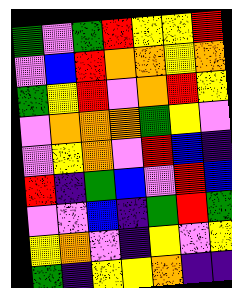[["green", "violet", "green", "red", "yellow", "yellow", "red"], ["violet", "blue", "red", "orange", "orange", "yellow", "orange"], ["green", "yellow", "red", "violet", "orange", "red", "yellow"], ["violet", "orange", "orange", "orange", "green", "yellow", "violet"], ["violet", "yellow", "orange", "violet", "red", "blue", "indigo"], ["red", "indigo", "green", "blue", "violet", "red", "blue"], ["violet", "violet", "blue", "indigo", "green", "red", "green"], ["yellow", "orange", "violet", "indigo", "yellow", "violet", "yellow"], ["green", "indigo", "yellow", "yellow", "orange", "indigo", "indigo"]]